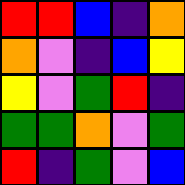[["red", "red", "blue", "indigo", "orange"], ["orange", "violet", "indigo", "blue", "yellow"], ["yellow", "violet", "green", "red", "indigo"], ["green", "green", "orange", "violet", "green"], ["red", "indigo", "green", "violet", "blue"]]